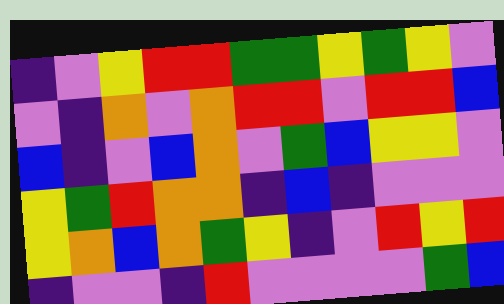[["indigo", "violet", "yellow", "red", "red", "green", "green", "yellow", "green", "yellow", "violet"], ["violet", "indigo", "orange", "violet", "orange", "red", "red", "violet", "red", "red", "blue"], ["blue", "indigo", "violet", "blue", "orange", "violet", "green", "blue", "yellow", "yellow", "violet"], ["yellow", "green", "red", "orange", "orange", "indigo", "blue", "indigo", "violet", "violet", "violet"], ["yellow", "orange", "blue", "orange", "green", "yellow", "indigo", "violet", "red", "yellow", "red"], ["indigo", "violet", "violet", "indigo", "red", "violet", "violet", "violet", "violet", "green", "blue"]]